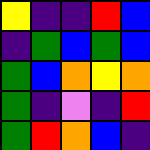[["yellow", "indigo", "indigo", "red", "blue"], ["indigo", "green", "blue", "green", "blue"], ["green", "blue", "orange", "yellow", "orange"], ["green", "indigo", "violet", "indigo", "red"], ["green", "red", "orange", "blue", "indigo"]]